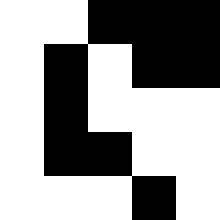[["white", "white", "black", "black", "black"], ["white", "black", "white", "black", "black"], ["white", "black", "white", "white", "white"], ["white", "black", "black", "white", "white"], ["white", "white", "white", "black", "white"]]